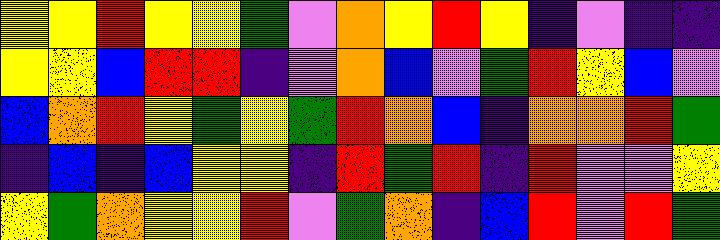[["yellow", "yellow", "red", "yellow", "yellow", "green", "violet", "orange", "yellow", "red", "yellow", "indigo", "violet", "indigo", "indigo"], ["yellow", "yellow", "blue", "red", "red", "indigo", "violet", "orange", "blue", "violet", "green", "red", "yellow", "blue", "violet"], ["blue", "orange", "red", "yellow", "green", "yellow", "green", "red", "orange", "blue", "indigo", "orange", "orange", "red", "green"], ["indigo", "blue", "indigo", "blue", "yellow", "yellow", "indigo", "red", "green", "red", "indigo", "red", "violet", "violet", "yellow"], ["yellow", "green", "orange", "yellow", "yellow", "red", "violet", "green", "orange", "indigo", "blue", "red", "violet", "red", "green"]]